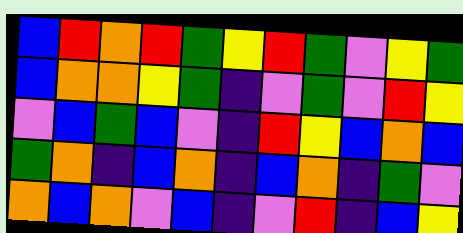[["blue", "red", "orange", "red", "green", "yellow", "red", "green", "violet", "yellow", "green"], ["blue", "orange", "orange", "yellow", "green", "indigo", "violet", "green", "violet", "red", "yellow"], ["violet", "blue", "green", "blue", "violet", "indigo", "red", "yellow", "blue", "orange", "blue"], ["green", "orange", "indigo", "blue", "orange", "indigo", "blue", "orange", "indigo", "green", "violet"], ["orange", "blue", "orange", "violet", "blue", "indigo", "violet", "red", "indigo", "blue", "yellow"]]